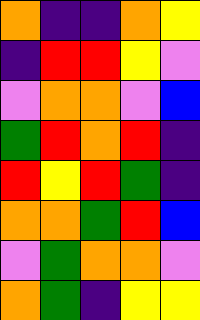[["orange", "indigo", "indigo", "orange", "yellow"], ["indigo", "red", "red", "yellow", "violet"], ["violet", "orange", "orange", "violet", "blue"], ["green", "red", "orange", "red", "indigo"], ["red", "yellow", "red", "green", "indigo"], ["orange", "orange", "green", "red", "blue"], ["violet", "green", "orange", "orange", "violet"], ["orange", "green", "indigo", "yellow", "yellow"]]